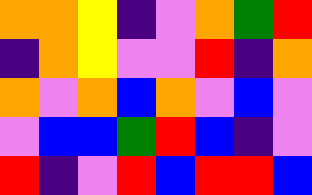[["orange", "orange", "yellow", "indigo", "violet", "orange", "green", "red"], ["indigo", "orange", "yellow", "violet", "violet", "red", "indigo", "orange"], ["orange", "violet", "orange", "blue", "orange", "violet", "blue", "violet"], ["violet", "blue", "blue", "green", "red", "blue", "indigo", "violet"], ["red", "indigo", "violet", "red", "blue", "red", "red", "blue"]]